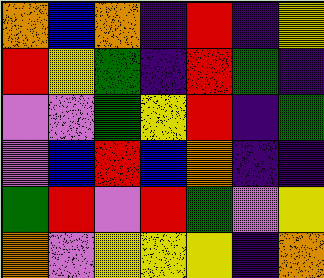[["orange", "blue", "orange", "indigo", "red", "indigo", "yellow"], ["red", "yellow", "green", "indigo", "red", "green", "indigo"], ["violet", "violet", "green", "yellow", "red", "indigo", "green"], ["violet", "blue", "red", "blue", "orange", "indigo", "indigo"], ["green", "red", "violet", "red", "green", "violet", "yellow"], ["orange", "violet", "yellow", "yellow", "yellow", "indigo", "orange"]]